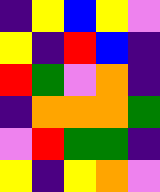[["indigo", "yellow", "blue", "yellow", "violet"], ["yellow", "indigo", "red", "blue", "indigo"], ["red", "green", "violet", "orange", "indigo"], ["indigo", "orange", "orange", "orange", "green"], ["violet", "red", "green", "green", "indigo"], ["yellow", "indigo", "yellow", "orange", "violet"]]